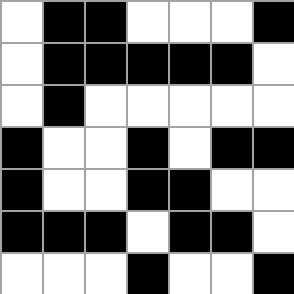[["white", "black", "black", "white", "white", "white", "black"], ["white", "black", "black", "black", "black", "black", "white"], ["white", "black", "white", "white", "white", "white", "white"], ["black", "white", "white", "black", "white", "black", "black"], ["black", "white", "white", "black", "black", "white", "white"], ["black", "black", "black", "white", "black", "black", "white"], ["white", "white", "white", "black", "white", "white", "black"]]